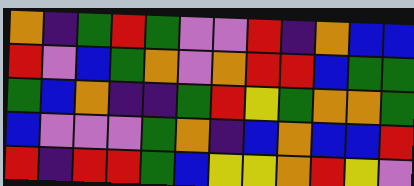[["orange", "indigo", "green", "red", "green", "violet", "violet", "red", "indigo", "orange", "blue", "blue"], ["red", "violet", "blue", "green", "orange", "violet", "orange", "red", "red", "blue", "green", "green"], ["green", "blue", "orange", "indigo", "indigo", "green", "red", "yellow", "green", "orange", "orange", "green"], ["blue", "violet", "violet", "violet", "green", "orange", "indigo", "blue", "orange", "blue", "blue", "red"], ["red", "indigo", "red", "red", "green", "blue", "yellow", "yellow", "orange", "red", "yellow", "violet"]]